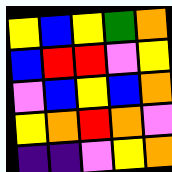[["yellow", "blue", "yellow", "green", "orange"], ["blue", "red", "red", "violet", "yellow"], ["violet", "blue", "yellow", "blue", "orange"], ["yellow", "orange", "red", "orange", "violet"], ["indigo", "indigo", "violet", "yellow", "orange"]]